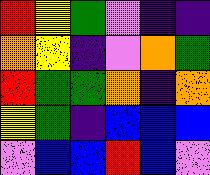[["red", "yellow", "green", "violet", "indigo", "indigo"], ["orange", "yellow", "indigo", "violet", "orange", "green"], ["red", "green", "green", "orange", "indigo", "orange"], ["yellow", "green", "indigo", "blue", "blue", "blue"], ["violet", "blue", "blue", "red", "blue", "violet"]]